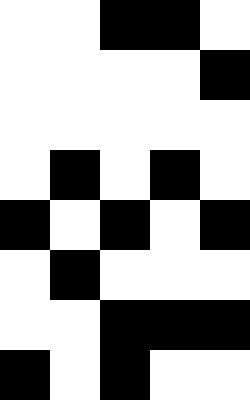[["white", "white", "black", "black", "white"], ["white", "white", "white", "white", "black"], ["white", "white", "white", "white", "white"], ["white", "black", "white", "black", "white"], ["black", "white", "black", "white", "black"], ["white", "black", "white", "white", "white"], ["white", "white", "black", "black", "black"], ["black", "white", "black", "white", "white"]]